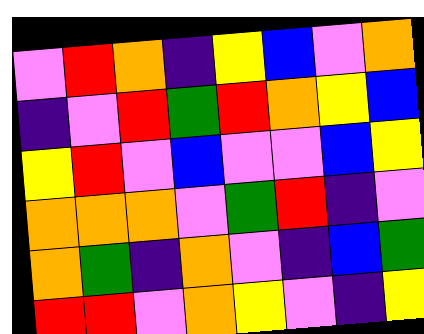[["violet", "red", "orange", "indigo", "yellow", "blue", "violet", "orange"], ["indigo", "violet", "red", "green", "red", "orange", "yellow", "blue"], ["yellow", "red", "violet", "blue", "violet", "violet", "blue", "yellow"], ["orange", "orange", "orange", "violet", "green", "red", "indigo", "violet"], ["orange", "green", "indigo", "orange", "violet", "indigo", "blue", "green"], ["red", "red", "violet", "orange", "yellow", "violet", "indigo", "yellow"]]